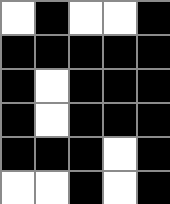[["white", "black", "white", "white", "black"], ["black", "black", "black", "black", "black"], ["black", "white", "black", "black", "black"], ["black", "white", "black", "black", "black"], ["black", "black", "black", "white", "black"], ["white", "white", "black", "white", "black"]]